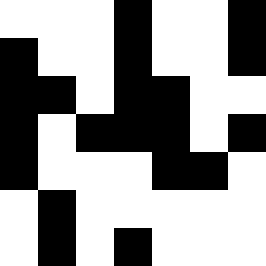[["white", "white", "white", "black", "white", "white", "black"], ["black", "white", "white", "black", "white", "white", "black"], ["black", "black", "white", "black", "black", "white", "white"], ["black", "white", "black", "black", "black", "white", "black"], ["black", "white", "white", "white", "black", "black", "white"], ["white", "black", "white", "white", "white", "white", "white"], ["white", "black", "white", "black", "white", "white", "white"]]